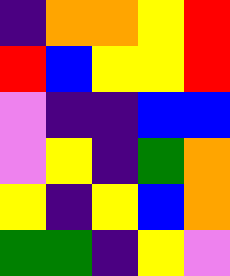[["indigo", "orange", "orange", "yellow", "red"], ["red", "blue", "yellow", "yellow", "red"], ["violet", "indigo", "indigo", "blue", "blue"], ["violet", "yellow", "indigo", "green", "orange"], ["yellow", "indigo", "yellow", "blue", "orange"], ["green", "green", "indigo", "yellow", "violet"]]